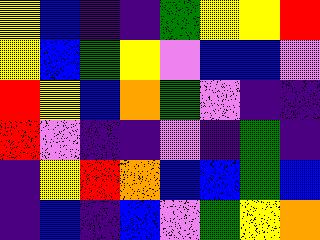[["yellow", "blue", "indigo", "indigo", "green", "yellow", "yellow", "red"], ["yellow", "blue", "green", "yellow", "violet", "blue", "blue", "violet"], ["red", "yellow", "blue", "orange", "green", "violet", "indigo", "indigo"], ["red", "violet", "indigo", "indigo", "violet", "indigo", "green", "indigo"], ["indigo", "yellow", "red", "orange", "blue", "blue", "green", "blue"], ["indigo", "blue", "indigo", "blue", "violet", "green", "yellow", "orange"]]